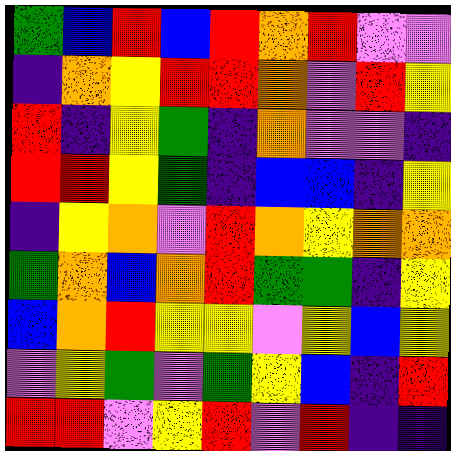[["green", "blue", "red", "blue", "red", "orange", "red", "violet", "violet"], ["indigo", "orange", "yellow", "red", "red", "orange", "violet", "red", "yellow"], ["red", "indigo", "yellow", "green", "indigo", "orange", "violet", "violet", "indigo"], ["red", "red", "yellow", "green", "indigo", "blue", "blue", "indigo", "yellow"], ["indigo", "yellow", "orange", "violet", "red", "orange", "yellow", "orange", "orange"], ["green", "orange", "blue", "orange", "red", "green", "green", "indigo", "yellow"], ["blue", "orange", "red", "yellow", "yellow", "violet", "yellow", "blue", "yellow"], ["violet", "yellow", "green", "violet", "green", "yellow", "blue", "indigo", "red"], ["red", "red", "violet", "yellow", "red", "violet", "red", "indigo", "indigo"]]